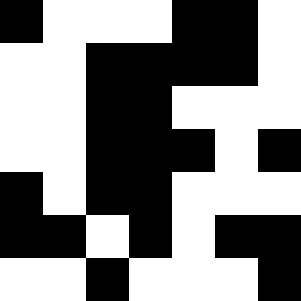[["black", "white", "white", "white", "black", "black", "white"], ["white", "white", "black", "black", "black", "black", "white"], ["white", "white", "black", "black", "white", "white", "white"], ["white", "white", "black", "black", "black", "white", "black"], ["black", "white", "black", "black", "white", "white", "white"], ["black", "black", "white", "black", "white", "black", "black"], ["white", "white", "black", "white", "white", "white", "black"]]